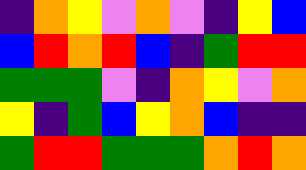[["indigo", "orange", "yellow", "violet", "orange", "violet", "indigo", "yellow", "blue"], ["blue", "red", "orange", "red", "blue", "indigo", "green", "red", "red"], ["green", "green", "green", "violet", "indigo", "orange", "yellow", "violet", "orange"], ["yellow", "indigo", "green", "blue", "yellow", "orange", "blue", "indigo", "indigo"], ["green", "red", "red", "green", "green", "green", "orange", "red", "orange"]]